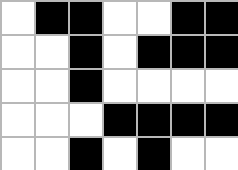[["white", "black", "black", "white", "white", "black", "black"], ["white", "white", "black", "white", "black", "black", "black"], ["white", "white", "black", "white", "white", "white", "white"], ["white", "white", "white", "black", "black", "black", "black"], ["white", "white", "black", "white", "black", "white", "white"]]